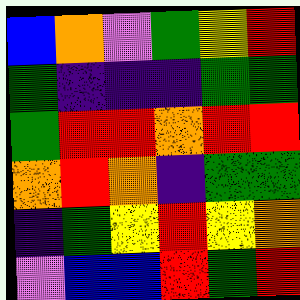[["blue", "orange", "violet", "green", "yellow", "red"], ["green", "indigo", "indigo", "indigo", "green", "green"], ["green", "red", "red", "orange", "red", "red"], ["orange", "red", "orange", "indigo", "green", "green"], ["indigo", "green", "yellow", "red", "yellow", "orange"], ["violet", "blue", "blue", "red", "green", "red"]]